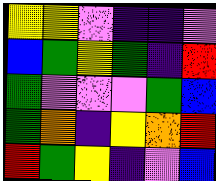[["yellow", "yellow", "violet", "indigo", "indigo", "violet"], ["blue", "green", "yellow", "green", "indigo", "red"], ["green", "violet", "violet", "violet", "green", "blue"], ["green", "orange", "indigo", "yellow", "orange", "red"], ["red", "green", "yellow", "indigo", "violet", "blue"]]